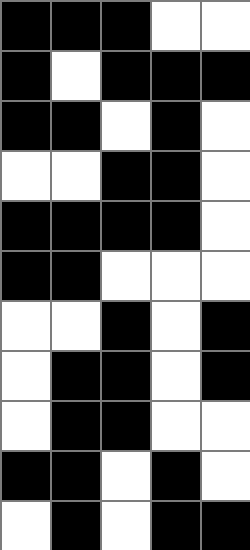[["black", "black", "black", "white", "white"], ["black", "white", "black", "black", "black"], ["black", "black", "white", "black", "white"], ["white", "white", "black", "black", "white"], ["black", "black", "black", "black", "white"], ["black", "black", "white", "white", "white"], ["white", "white", "black", "white", "black"], ["white", "black", "black", "white", "black"], ["white", "black", "black", "white", "white"], ["black", "black", "white", "black", "white"], ["white", "black", "white", "black", "black"]]